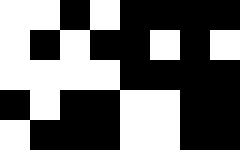[["white", "white", "black", "white", "black", "black", "black", "black"], ["white", "black", "white", "black", "black", "white", "black", "white"], ["white", "white", "white", "white", "black", "black", "black", "black"], ["black", "white", "black", "black", "white", "white", "black", "black"], ["white", "black", "black", "black", "white", "white", "black", "black"]]